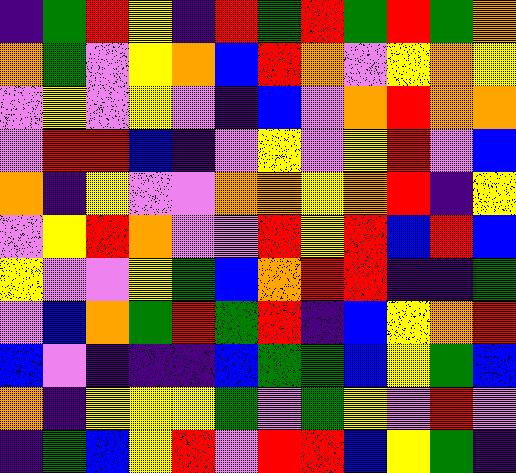[["indigo", "green", "red", "yellow", "indigo", "red", "green", "red", "green", "red", "green", "orange"], ["orange", "green", "violet", "yellow", "orange", "blue", "red", "orange", "violet", "yellow", "orange", "yellow"], ["violet", "yellow", "violet", "yellow", "violet", "indigo", "blue", "violet", "orange", "red", "orange", "orange"], ["violet", "red", "red", "blue", "indigo", "violet", "yellow", "violet", "yellow", "red", "violet", "blue"], ["orange", "indigo", "yellow", "violet", "violet", "orange", "orange", "yellow", "orange", "red", "indigo", "yellow"], ["violet", "yellow", "red", "orange", "violet", "violet", "red", "yellow", "red", "blue", "red", "blue"], ["yellow", "violet", "violet", "yellow", "green", "blue", "orange", "red", "red", "indigo", "indigo", "green"], ["violet", "blue", "orange", "green", "red", "green", "red", "indigo", "blue", "yellow", "orange", "red"], ["blue", "violet", "indigo", "indigo", "indigo", "blue", "green", "green", "blue", "yellow", "green", "blue"], ["orange", "indigo", "yellow", "yellow", "yellow", "green", "violet", "green", "yellow", "violet", "red", "violet"], ["indigo", "green", "blue", "yellow", "red", "violet", "red", "red", "blue", "yellow", "green", "indigo"]]